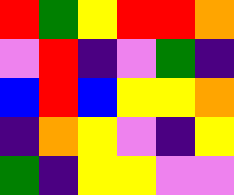[["red", "green", "yellow", "red", "red", "orange"], ["violet", "red", "indigo", "violet", "green", "indigo"], ["blue", "red", "blue", "yellow", "yellow", "orange"], ["indigo", "orange", "yellow", "violet", "indigo", "yellow"], ["green", "indigo", "yellow", "yellow", "violet", "violet"]]